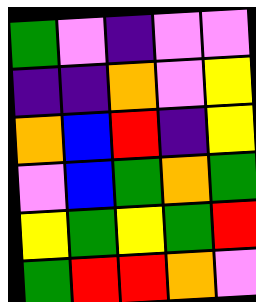[["green", "violet", "indigo", "violet", "violet"], ["indigo", "indigo", "orange", "violet", "yellow"], ["orange", "blue", "red", "indigo", "yellow"], ["violet", "blue", "green", "orange", "green"], ["yellow", "green", "yellow", "green", "red"], ["green", "red", "red", "orange", "violet"]]